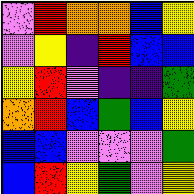[["violet", "red", "orange", "orange", "blue", "yellow"], ["violet", "yellow", "indigo", "red", "blue", "blue"], ["yellow", "red", "violet", "indigo", "indigo", "green"], ["orange", "red", "blue", "green", "blue", "yellow"], ["blue", "blue", "violet", "violet", "violet", "green"], ["blue", "red", "yellow", "green", "violet", "yellow"]]